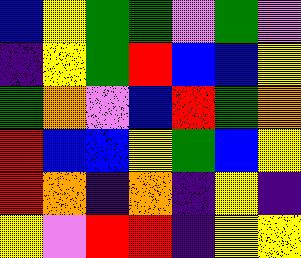[["blue", "yellow", "green", "green", "violet", "green", "violet"], ["indigo", "yellow", "green", "red", "blue", "blue", "yellow"], ["green", "orange", "violet", "blue", "red", "green", "orange"], ["red", "blue", "blue", "yellow", "green", "blue", "yellow"], ["red", "orange", "indigo", "orange", "indigo", "yellow", "indigo"], ["yellow", "violet", "red", "red", "indigo", "yellow", "yellow"]]